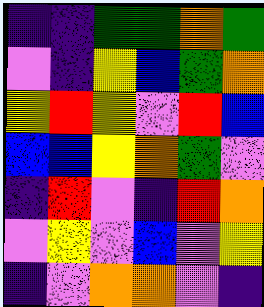[["indigo", "indigo", "green", "green", "orange", "green"], ["violet", "indigo", "yellow", "blue", "green", "orange"], ["yellow", "red", "yellow", "violet", "red", "blue"], ["blue", "blue", "yellow", "orange", "green", "violet"], ["indigo", "red", "violet", "indigo", "red", "orange"], ["violet", "yellow", "violet", "blue", "violet", "yellow"], ["indigo", "violet", "orange", "orange", "violet", "indigo"]]